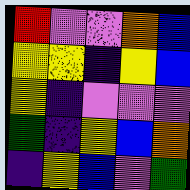[["red", "violet", "violet", "orange", "blue"], ["yellow", "yellow", "indigo", "yellow", "blue"], ["yellow", "indigo", "violet", "violet", "violet"], ["green", "indigo", "yellow", "blue", "orange"], ["indigo", "yellow", "blue", "violet", "green"]]